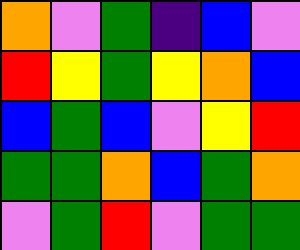[["orange", "violet", "green", "indigo", "blue", "violet"], ["red", "yellow", "green", "yellow", "orange", "blue"], ["blue", "green", "blue", "violet", "yellow", "red"], ["green", "green", "orange", "blue", "green", "orange"], ["violet", "green", "red", "violet", "green", "green"]]